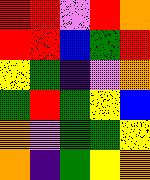[["red", "red", "violet", "red", "orange"], ["red", "red", "blue", "green", "red"], ["yellow", "green", "indigo", "violet", "orange"], ["green", "red", "green", "yellow", "blue"], ["orange", "violet", "green", "green", "yellow"], ["orange", "indigo", "green", "yellow", "orange"]]